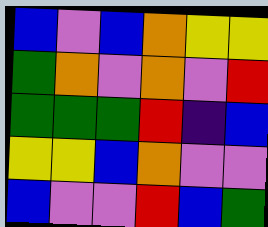[["blue", "violet", "blue", "orange", "yellow", "yellow"], ["green", "orange", "violet", "orange", "violet", "red"], ["green", "green", "green", "red", "indigo", "blue"], ["yellow", "yellow", "blue", "orange", "violet", "violet"], ["blue", "violet", "violet", "red", "blue", "green"]]